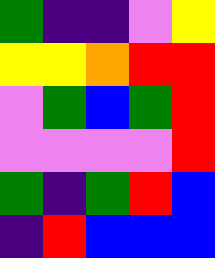[["green", "indigo", "indigo", "violet", "yellow"], ["yellow", "yellow", "orange", "red", "red"], ["violet", "green", "blue", "green", "red"], ["violet", "violet", "violet", "violet", "red"], ["green", "indigo", "green", "red", "blue"], ["indigo", "red", "blue", "blue", "blue"]]